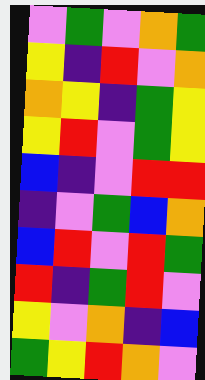[["violet", "green", "violet", "orange", "green"], ["yellow", "indigo", "red", "violet", "orange"], ["orange", "yellow", "indigo", "green", "yellow"], ["yellow", "red", "violet", "green", "yellow"], ["blue", "indigo", "violet", "red", "red"], ["indigo", "violet", "green", "blue", "orange"], ["blue", "red", "violet", "red", "green"], ["red", "indigo", "green", "red", "violet"], ["yellow", "violet", "orange", "indigo", "blue"], ["green", "yellow", "red", "orange", "violet"]]